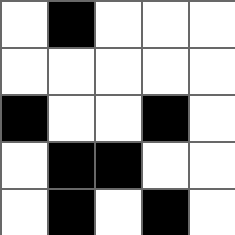[["white", "black", "white", "white", "white"], ["white", "white", "white", "white", "white"], ["black", "white", "white", "black", "white"], ["white", "black", "black", "white", "white"], ["white", "black", "white", "black", "white"]]